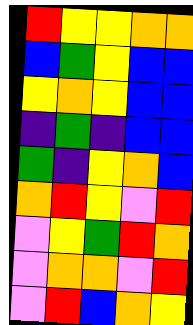[["red", "yellow", "yellow", "orange", "orange"], ["blue", "green", "yellow", "blue", "blue"], ["yellow", "orange", "yellow", "blue", "blue"], ["indigo", "green", "indigo", "blue", "blue"], ["green", "indigo", "yellow", "orange", "blue"], ["orange", "red", "yellow", "violet", "red"], ["violet", "yellow", "green", "red", "orange"], ["violet", "orange", "orange", "violet", "red"], ["violet", "red", "blue", "orange", "yellow"]]